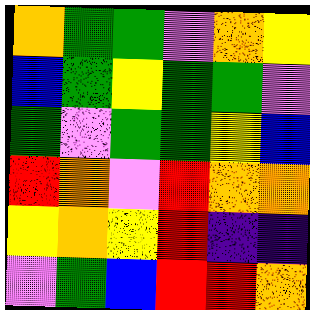[["orange", "green", "green", "violet", "orange", "yellow"], ["blue", "green", "yellow", "green", "green", "violet"], ["green", "violet", "green", "green", "yellow", "blue"], ["red", "orange", "violet", "red", "orange", "orange"], ["yellow", "orange", "yellow", "red", "indigo", "indigo"], ["violet", "green", "blue", "red", "red", "orange"]]